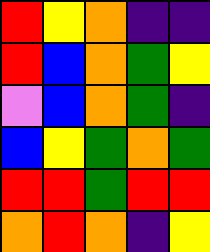[["red", "yellow", "orange", "indigo", "indigo"], ["red", "blue", "orange", "green", "yellow"], ["violet", "blue", "orange", "green", "indigo"], ["blue", "yellow", "green", "orange", "green"], ["red", "red", "green", "red", "red"], ["orange", "red", "orange", "indigo", "yellow"]]